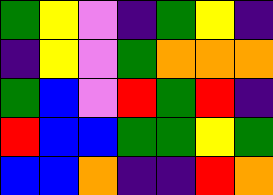[["green", "yellow", "violet", "indigo", "green", "yellow", "indigo"], ["indigo", "yellow", "violet", "green", "orange", "orange", "orange"], ["green", "blue", "violet", "red", "green", "red", "indigo"], ["red", "blue", "blue", "green", "green", "yellow", "green"], ["blue", "blue", "orange", "indigo", "indigo", "red", "orange"]]